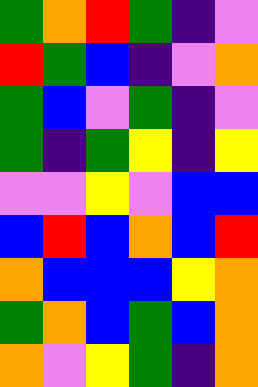[["green", "orange", "red", "green", "indigo", "violet"], ["red", "green", "blue", "indigo", "violet", "orange"], ["green", "blue", "violet", "green", "indigo", "violet"], ["green", "indigo", "green", "yellow", "indigo", "yellow"], ["violet", "violet", "yellow", "violet", "blue", "blue"], ["blue", "red", "blue", "orange", "blue", "red"], ["orange", "blue", "blue", "blue", "yellow", "orange"], ["green", "orange", "blue", "green", "blue", "orange"], ["orange", "violet", "yellow", "green", "indigo", "orange"]]